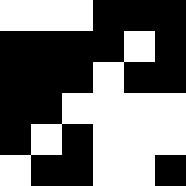[["white", "white", "white", "black", "black", "black"], ["black", "black", "black", "black", "white", "black"], ["black", "black", "black", "white", "black", "black"], ["black", "black", "white", "white", "white", "white"], ["black", "white", "black", "white", "white", "white"], ["white", "black", "black", "white", "white", "black"]]